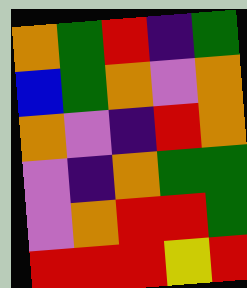[["orange", "green", "red", "indigo", "green"], ["blue", "green", "orange", "violet", "orange"], ["orange", "violet", "indigo", "red", "orange"], ["violet", "indigo", "orange", "green", "green"], ["violet", "orange", "red", "red", "green"], ["red", "red", "red", "yellow", "red"]]